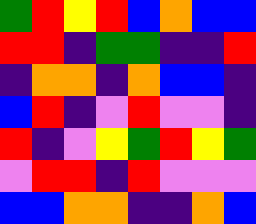[["green", "red", "yellow", "red", "blue", "orange", "blue", "blue"], ["red", "red", "indigo", "green", "green", "indigo", "indigo", "red"], ["indigo", "orange", "orange", "indigo", "orange", "blue", "blue", "indigo"], ["blue", "red", "indigo", "violet", "red", "violet", "violet", "indigo"], ["red", "indigo", "violet", "yellow", "green", "red", "yellow", "green"], ["violet", "red", "red", "indigo", "red", "violet", "violet", "violet"], ["blue", "blue", "orange", "orange", "indigo", "indigo", "orange", "blue"]]